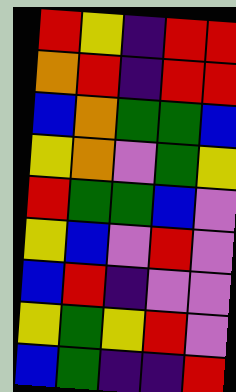[["red", "yellow", "indigo", "red", "red"], ["orange", "red", "indigo", "red", "red"], ["blue", "orange", "green", "green", "blue"], ["yellow", "orange", "violet", "green", "yellow"], ["red", "green", "green", "blue", "violet"], ["yellow", "blue", "violet", "red", "violet"], ["blue", "red", "indigo", "violet", "violet"], ["yellow", "green", "yellow", "red", "violet"], ["blue", "green", "indigo", "indigo", "red"]]